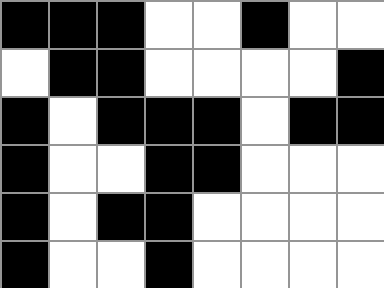[["black", "black", "black", "white", "white", "black", "white", "white"], ["white", "black", "black", "white", "white", "white", "white", "black"], ["black", "white", "black", "black", "black", "white", "black", "black"], ["black", "white", "white", "black", "black", "white", "white", "white"], ["black", "white", "black", "black", "white", "white", "white", "white"], ["black", "white", "white", "black", "white", "white", "white", "white"]]